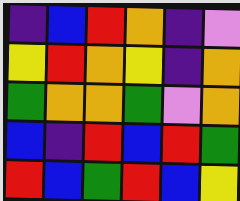[["indigo", "blue", "red", "orange", "indigo", "violet"], ["yellow", "red", "orange", "yellow", "indigo", "orange"], ["green", "orange", "orange", "green", "violet", "orange"], ["blue", "indigo", "red", "blue", "red", "green"], ["red", "blue", "green", "red", "blue", "yellow"]]